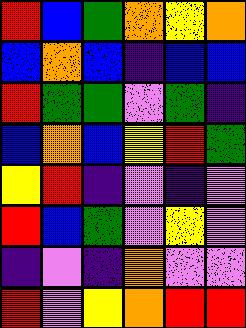[["red", "blue", "green", "orange", "yellow", "orange"], ["blue", "orange", "blue", "indigo", "blue", "blue"], ["red", "green", "green", "violet", "green", "indigo"], ["blue", "orange", "blue", "yellow", "red", "green"], ["yellow", "red", "indigo", "violet", "indigo", "violet"], ["red", "blue", "green", "violet", "yellow", "violet"], ["indigo", "violet", "indigo", "orange", "violet", "violet"], ["red", "violet", "yellow", "orange", "red", "red"]]